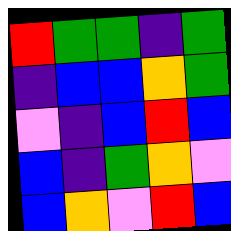[["red", "green", "green", "indigo", "green"], ["indigo", "blue", "blue", "orange", "green"], ["violet", "indigo", "blue", "red", "blue"], ["blue", "indigo", "green", "orange", "violet"], ["blue", "orange", "violet", "red", "blue"]]